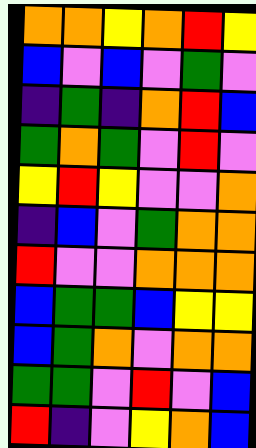[["orange", "orange", "yellow", "orange", "red", "yellow"], ["blue", "violet", "blue", "violet", "green", "violet"], ["indigo", "green", "indigo", "orange", "red", "blue"], ["green", "orange", "green", "violet", "red", "violet"], ["yellow", "red", "yellow", "violet", "violet", "orange"], ["indigo", "blue", "violet", "green", "orange", "orange"], ["red", "violet", "violet", "orange", "orange", "orange"], ["blue", "green", "green", "blue", "yellow", "yellow"], ["blue", "green", "orange", "violet", "orange", "orange"], ["green", "green", "violet", "red", "violet", "blue"], ["red", "indigo", "violet", "yellow", "orange", "blue"]]